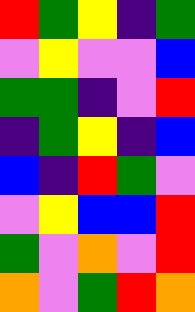[["red", "green", "yellow", "indigo", "green"], ["violet", "yellow", "violet", "violet", "blue"], ["green", "green", "indigo", "violet", "red"], ["indigo", "green", "yellow", "indigo", "blue"], ["blue", "indigo", "red", "green", "violet"], ["violet", "yellow", "blue", "blue", "red"], ["green", "violet", "orange", "violet", "red"], ["orange", "violet", "green", "red", "orange"]]